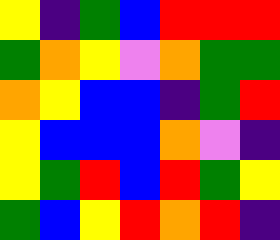[["yellow", "indigo", "green", "blue", "red", "red", "red"], ["green", "orange", "yellow", "violet", "orange", "green", "green"], ["orange", "yellow", "blue", "blue", "indigo", "green", "red"], ["yellow", "blue", "blue", "blue", "orange", "violet", "indigo"], ["yellow", "green", "red", "blue", "red", "green", "yellow"], ["green", "blue", "yellow", "red", "orange", "red", "indigo"]]